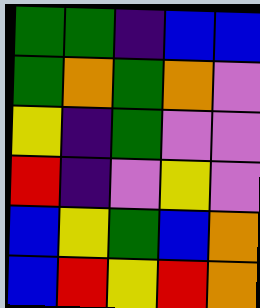[["green", "green", "indigo", "blue", "blue"], ["green", "orange", "green", "orange", "violet"], ["yellow", "indigo", "green", "violet", "violet"], ["red", "indigo", "violet", "yellow", "violet"], ["blue", "yellow", "green", "blue", "orange"], ["blue", "red", "yellow", "red", "orange"]]